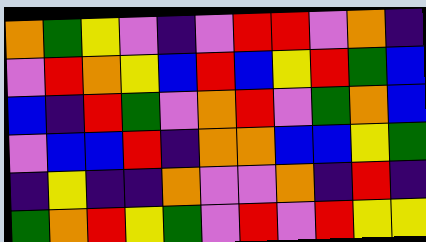[["orange", "green", "yellow", "violet", "indigo", "violet", "red", "red", "violet", "orange", "indigo"], ["violet", "red", "orange", "yellow", "blue", "red", "blue", "yellow", "red", "green", "blue"], ["blue", "indigo", "red", "green", "violet", "orange", "red", "violet", "green", "orange", "blue"], ["violet", "blue", "blue", "red", "indigo", "orange", "orange", "blue", "blue", "yellow", "green"], ["indigo", "yellow", "indigo", "indigo", "orange", "violet", "violet", "orange", "indigo", "red", "indigo"], ["green", "orange", "red", "yellow", "green", "violet", "red", "violet", "red", "yellow", "yellow"]]